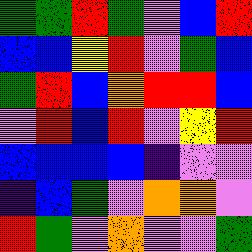[["green", "green", "red", "green", "violet", "blue", "red"], ["blue", "blue", "yellow", "red", "violet", "green", "blue"], ["green", "red", "blue", "orange", "red", "red", "blue"], ["violet", "red", "blue", "red", "violet", "yellow", "red"], ["blue", "blue", "blue", "blue", "indigo", "violet", "violet"], ["indigo", "blue", "green", "violet", "orange", "orange", "violet"], ["red", "green", "violet", "orange", "violet", "violet", "green"]]